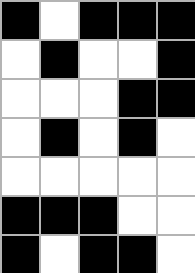[["black", "white", "black", "black", "black"], ["white", "black", "white", "white", "black"], ["white", "white", "white", "black", "black"], ["white", "black", "white", "black", "white"], ["white", "white", "white", "white", "white"], ["black", "black", "black", "white", "white"], ["black", "white", "black", "black", "white"]]